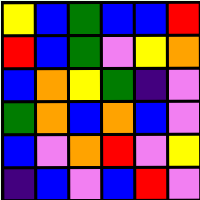[["yellow", "blue", "green", "blue", "blue", "red"], ["red", "blue", "green", "violet", "yellow", "orange"], ["blue", "orange", "yellow", "green", "indigo", "violet"], ["green", "orange", "blue", "orange", "blue", "violet"], ["blue", "violet", "orange", "red", "violet", "yellow"], ["indigo", "blue", "violet", "blue", "red", "violet"]]